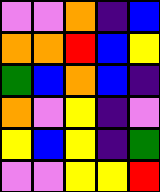[["violet", "violet", "orange", "indigo", "blue"], ["orange", "orange", "red", "blue", "yellow"], ["green", "blue", "orange", "blue", "indigo"], ["orange", "violet", "yellow", "indigo", "violet"], ["yellow", "blue", "yellow", "indigo", "green"], ["violet", "violet", "yellow", "yellow", "red"]]